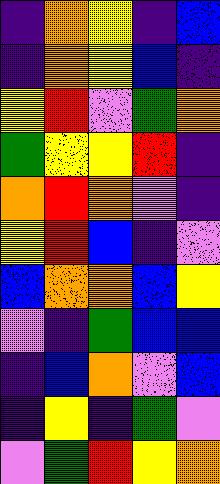[["indigo", "orange", "yellow", "indigo", "blue"], ["indigo", "orange", "yellow", "blue", "indigo"], ["yellow", "red", "violet", "green", "orange"], ["green", "yellow", "yellow", "red", "indigo"], ["orange", "red", "orange", "violet", "indigo"], ["yellow", "red", "blue", "indigo", "violet"], ["blue", "orange", "orange", "blue", "yellow"], ["violet", "indigo", "green", "blue", "blue"], ["indigo", "blue", "orange", "violet", "blue"], ["indigo", "yellow", "indigo", "green", "violet"], ["violet", "green", "red", "yellow", "orange"]]